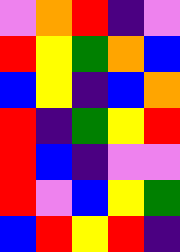[["violet", "orange", "red", "indigo", "violet"], ["red", "yellow", "green", "orange", "blue"], ["blue", "yellow", "indigo", "blue", "orange"], ["red", "indigo", "green", "yellow", "red"], ["red", "blue", "indigo", "violet", "violet"], ["red", "violet", "blue", "yellow", "green"], ["blue", "red", "yellow", "red", "indigo"]]